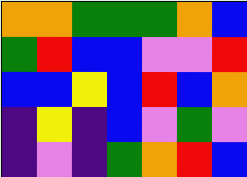[["orange", "orange", "green", "green", "green", "orange", "blue"], ["green", "red", "blue", "blue", "violet", "violet", "red"], ["blue", "blue", "yellow", "blue", "red", "blue", "orange"], ["indigo", "yellow", "indigo", "blue", "violet", "green", "violet"], ["indigo", "violet", "indigo", "green", "orange", "red", "blue"]]